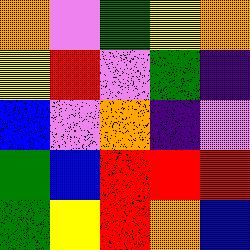[["orange", "violet", "green", "yellow", "orange"], ["yellow", "red", "violet", "green", "indigo"], ["blue", "violet", "orange", "indigo", "violet"], ["green", "blue", "red", "red", "red"], ["green", "yellow", "red", "orange", "blue"]]